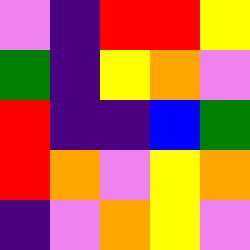[["violet", "indigo", "red", "red", "yellow"], ["green", "indigo", "yellow", "orange", "violet"], ["red", "indigo", "indigo", "blue", "green"], ["red", "orange", "violet", "yellow", "orange"], ["indigo", "violet", "orange", "yellow", "violet"]]